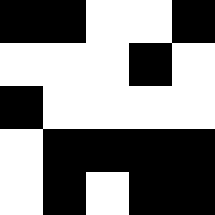[["black", "black", "white", "white", "black"], ["white", "white", "white", "black", "white"], ["black", "white", "white", "white", "white"], ["white", "black", "black", "black", "black"], ["white", "black", "white", "black", "black"]]